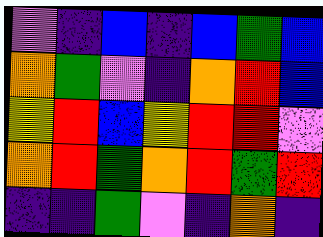[["violet", "indigo", "blue", "indigo", "blue", "green", "blue"], ["orange", "green", "violet", "indigo", "orange", "red", "blue"], ["yellow", "red", "blue", "yellow", "red", "red", "violet"], ["orange", "red", "green", "orange", "red", "green", "red"], ["indigo", "indigo", "green", "violet", "indigo", "orange", "indigo"]]